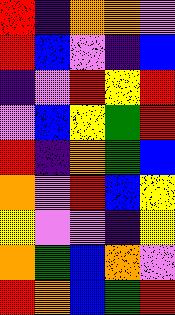[["red", "indigo", "orange", "orange", "violet"], ["red", "blue", "violet", "indigo", "blue"], ["indigo", "violet", "red", "yellow", "red"], ["violet", "blue", "yellow", "green", "red"], ["red", "indigo", "orange", "green", "blue"], ["orange", "violet", "red", "blue", "yellow"], ["yellow", "violet", "violet", "indigo", "yellow"], ["orange", "green", "blue", "orange", "violet"], ["red", "orange", "blue", "green", "red"]]